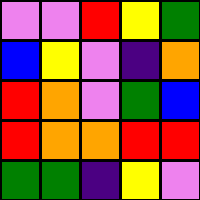[["violet", "violet", "red", "yellow", "green"], ["blue", "yellow", "violet", "indigo", "orange"], ["red", "orange", "violet", "green", "blue"], ["red", "orange", "orange", "red", "red"], ["green", "green", "indigo", "yellow", "violet"]]